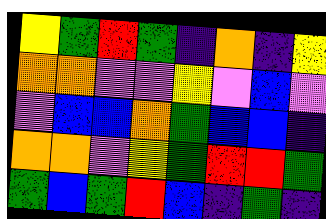[["yellow", "green", "red", "green", "indigo", "orange", "indigo", "yellow"], ["orange", "orange", "violet", "violet", "yellow", "violet", "blue", "violet"], ["violet", "blue", "blue", "orange", "green", "blue", "blue", "indigo"], ["orange", "orange", "violet", "yellow", "green", "red", "red", "green"], ["green", "blue", "green", "red", "blue", "indigo", "green", "indigo"]]